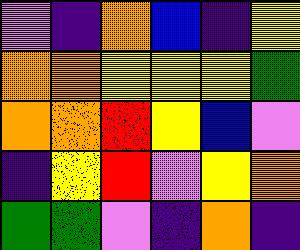[["violet", "indigo", "orange", "blue", "indigo", "yellow"], ["orange", "orange", "yellow", "yellow", "yellow", "green"], ["orange", "orange", "red", "yellow", "blue", "violet"], ["indigo", "yellow", "red", "violet", "yellow", "orange"], ["green", "green", "violet", "indigo", "orange", "indigo"]]